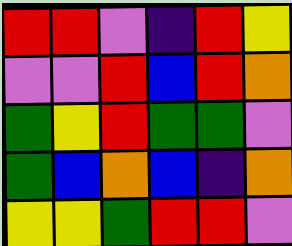[["red", "red", "violet", "indigo", "red", "yellow"], ["violet", "violet", "red", "blue", "red", "orange"], ["green", "yellow", "red", "green", "green", "violet"], ["green", "blue", "orange", "blue", "indigo", "orange"], ["yellow", "yellow", "green", "red", "red", "violet"]]